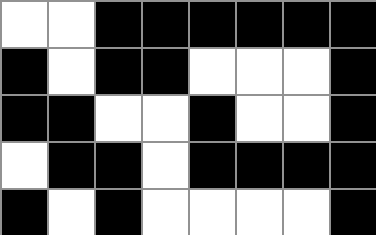[["white", "white", "black", "black", "black", "black", "black", "black"], ["black", "white", "black", "black", "white", "white", "white", "black"], ["black", "black", "white", "white", "black", "white", "white", "black"], ["white", "black", "black", "white", "black", "black", "black", "black"], ["black", "white", "black", "white", "white", "white", "white", "black"]]